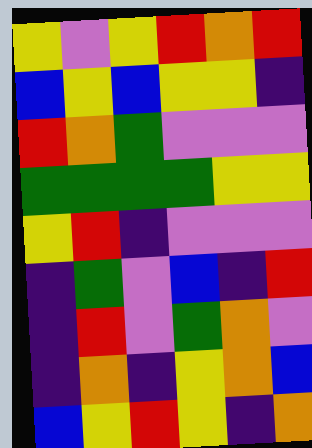[["yellow", "violet", "yellow", "red", "orange", "red"], ["blue", "yellow", "blue", "yellow", "yellow", "indigo"], ["red", "orange", "green", "violet", "violet", "violet"], ["green", "green", "green", "green", "yellow", "yellow"], ["yellow", "red", "indigo", "violet", "violet", "violet"], ["indigo", "green", "violet", "blue", "indigo", "red"], ["indigo", "red", "violet", "green", "orange", "violet"], ["indigo", "orange", "indigo", "yellow", "orange", "blue"], ["blue", "yellow", "red", "yellow", "indigo", "orange"]]